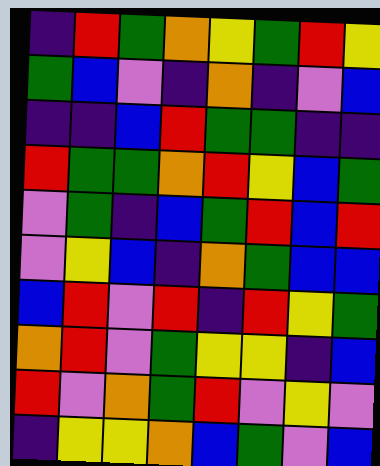[["indigo", "red", "green", "orange", "yellow", "green", "red", "yellow"], ["green", "blue", "violet", "indigo", "orange", "indigo", "violet", "blue"], ["indigo", "indigo", "blue", "red", "green", "green", "indigo", "indigo"], ["red", "green", "green", "orange", "red", "yellow", "blue", "green"], ["violet", "green", "indigo", "blue", "green", "red", "blue", "red"], ["violet", "yellow", "blue", "indigo", "orange", "green", "blue", "blue"], ["blue", "red", "violet", "red", "indigo", "red", "yellow", "green"], ["orange", "red", "violet", "green", "yellow", "yellow", "indigo", "blue"], ["red", "violet", "orange", "green", "red", "violet", "yellow", "violet"], ["indigo", "yellow", "yellow", "orange", "blue", "green", "violet", "blue"]]